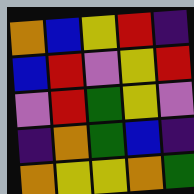[["orange", "blue", "yellow", "red", "indigo"], ["blue", "red", "violet", "yellow", "red"], ["violet", "red", "green", "yellow", "violet"], ["indigo", "orange", "green", "blue", "indigo"], ["orange", "yellow", "yellow", "orange", "green"]]